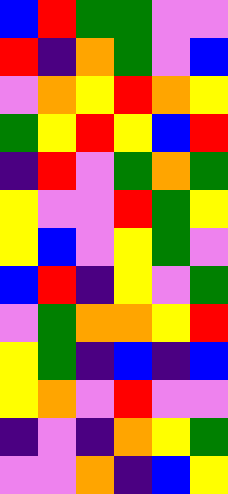[["blue", "red", "green", "green", "violet", "violet"], ["red", "indigo", "orange", "green", "violet", "blue"], ["violet", "orange", "yellow", "red", "orange", "yellow"], ["green", "yellow", "red", "yellow", "blue", "red"], ["indigo", "red", "violet", "green", "orange", "green"], ["yellow", "violet", "violet", "red", "green", "yellow"], ["yellow", "blue", "violet", "yellow", "green", "violet"], ["blue", "red", "indigo", "yellow", "violet", "green"], ["violet", "green", "orange", "orange", "yellow", "red"], ["yellow", "green", "indigo", "blue", "indigo", "blue"], ["yellow", "orange", "violet", "red", "violet", "violet"], ["indigo", "violet", "indigo", "orange", "yellow", "green"], ["violet", "violet", "orange", "indigo", "blue", "yellow"]]